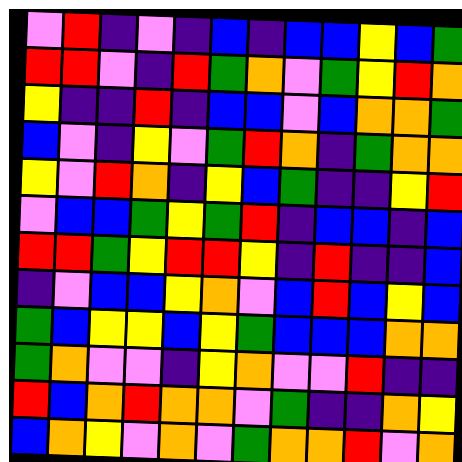[["violet", "red", "indigo", "violet", "indigo", "blue", "indigo", "blue", "blue", "yellow", "blue", "green"], ["red", "red", "violet", "indigo", "red", "green", "orange", "violet", "green", "yellow", "red", "orange"], ["yellow", "indigo", "indigo", "red", "indigo", "blue", "blue", "violet", "blue", "orange", "orange", "green"], ["blue", "violet", "indigo", "yellow", "violet", "green", "red", "orange", "indigo", "green", "orange", "orange"], ["yellow", "violet", "red", "orange", "indigo", "yellow", "blue", "green", "indigo", "indigo", "yellow", "red"], ["violet", "blue", "blue", "green", "yellow", "green", "red", "indigo", "blue", "blue", "indigo", "blue"], ["red", "red", "green", "yellow", "red", "red", "yellow", "indigo", "red", "indigo", "indigo", "blue"], ["indigo", "violet", "blue", "blue", "yellow", "orange", "violet", "blue", "red", "blue", "yellow", "blue"], ["green", "blue", "yellow", "yellow", "blue", "yellow", "green", "blue", "blue", "blue", "orange", "orange"], ["green", "orange", "violet", "violet", "indigo", "yellow", "orange", "violet", "violet", "red", "indigo", "indigo"], ["red", "blue", "orange", "red", "orange", "orange", "violet", "green", "indigo", "indigo", "orange", "yellow"], ["blue", "orange", "yellow", "violet", "orange", "violet", "green", "orange", "orange", "red", "violet", "orange"]]